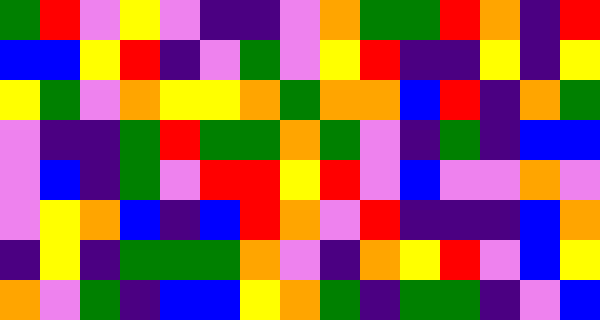[["green", "red", "violet", "yellow", "violet", "indigo", "indigo", "violet", "orange", "green", "green", "red", "orange", "indigo", "red"], ["blue", "blue", "yellow", "red", "indigo", "violet", "green", "violet", "yellow", "red", "indigo", "indigo", "yellow", "indigo", "yellow"], ["yellow", "green", "violet", "orange", "yellow", "yellow", "orange", "green", "orange", "orange", "blue", "red", "indigo", "orange", "green"], ["violet", "indigo", "indigo", "green", "red", "green", "green", "orange", "green", "violet", "indigo", "green", "indigo", "blue", "blue"], ["violet", "blue", "indigo", "green", "violet", "red", "red", "yellow", "red", "violet", "blue", "violet", "violet", "orange", "violet"], ["violet", "yellow", "orange", "blue", "indigo", "blue", "red", "orange", "violet", "red", "indigo", "indigo", "indigo", "blue", "orange"], ["indigo", "yellow", "indigo", "green", "green", "green", "orange", "violet", "indigo", "orange", "yellow", "red", "violet", "blue", "yellow"], ["orange", "violet", "green", "indigo", "blue", "blue", "yellow", "orange", "green", "indigo", "green", "green", "indigo", "violet", "blue"]]